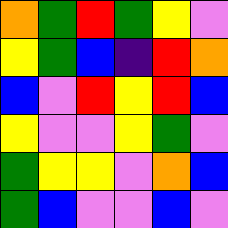[["orange", "green", "red", "green", "yellow", "violet"], ["yellow", "green", "blue", "indigo", "red", "orange"], ["blue", "violet", "red", "yellow", "red", "blue"], ["yellow", "violet", "violet", "yellow", "green", "violet"], ["green", "yellow", "yellow", "violet", "orange", "blue"], ["green", "blue", "violet", "violet", "blue", "violet"]]